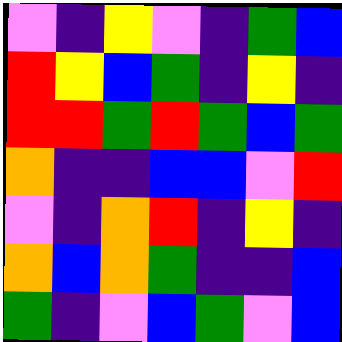[["violet", "indigo", "yellow", "violet", "indigo", "green", "blue"], ["red", "yellow", "blue", "green", "indigo", "yellow", "indigo"], ["red", "red", "green", "red", "green", "blue", "green"], ["orange", "indigo", "indigo", "blue", "blue", "violet", "red"], ["violet", "indigo", "orange", "red", "indigo", "yellow", "indigo"], ["orange", "blue", "orange", "green", "indigo", "indigo", "blue"], ["green", "indigo", "violet", "blue", "green", "violet", "blue"]]